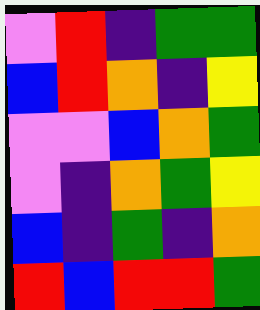[["violet", "red", "indigo", "green", "green"], ["blue", "red", "orange", "indigo", "yellow"], ["violet", "violet", "blue", "orange", "green"], ["violet", "indigo", "orange", "green", "yellow"], ["blue", "indigo", "green", "indigo", "orange"], ["red", "blue", "red", "red", "green"]]